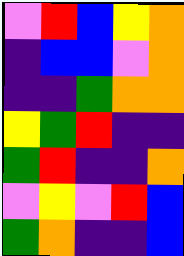[["violet", "red", "blue", "yellow", "orange"], ["indigo", "blue", "blue", "violet", "orange"], ["indigo", "indigo", "green", "orange", "orange"], ["yellow", "green", "red", "indigo", "indigo"], ["green", "red", "indigo", "indigo", "orange"], ["violet", "yellow", "violet", "red", "blue"], ["green", "orange", "indigo", "indigo", "blue"]]